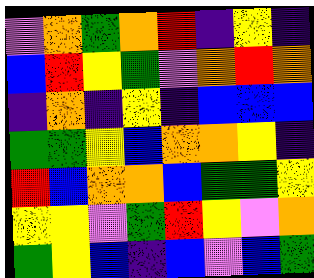[["violet", "orange", "green", "orange", "red", "indigo", "yellow", "indigo"], ["blue", "red", "yellow", "green", "violet", "orange", "red", "orange"], ["indigo", "orange", "indigo", "yellow", "indigo", "blue", "blue", "blue"], ["green", "green", "yellow", "blue", "orange", "orange", "yellow", "indigo"], ["red", "blue", "orange", "orange", "blue", "green", "green", "yellow"], ["yellow", "yellow", "violet", "green", "red", "yellow", "violet", "orange"], ["green", "yellow", "blue", "indigo", "blue", "violet", "blue", "green"]]